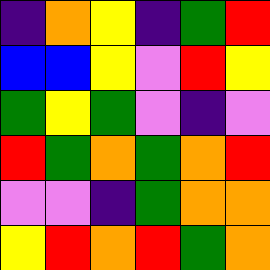[["indigo", "orange", "yellow", "indigo", "green", "red"], ["blue", "blue", "yellow", "violet", "red", "yellow"], ["green", "yellow", "green", "violet", "indigo", "violet"], ["red", "green", "orange", "green", "orange", "red"], ["violet", "violet", "indigo", "green", "orange", "orange"], ["yellow", "red", "orange", "red", "green", "orange"]]